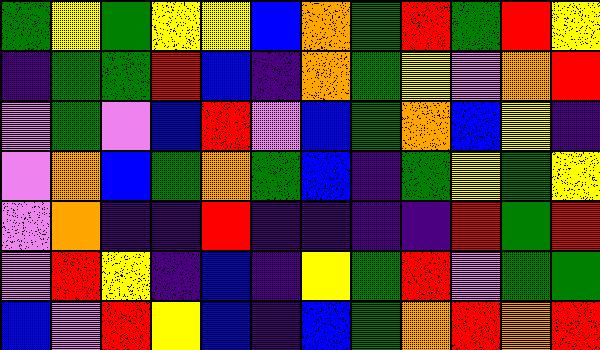[["green", "yellow", "green", "yellow", "yellow", "blue", "orange", "green", "red", "green", "red", "yellow"], ["indigo", "green", "green", "red", "blue", "indigo", "orange", "green", "yellow", "violet", "orange", "red"], ["violet", "green", "violet", "blue", "red", "violet", "blue", "green", "orange", "blue", "yellow", "indigo"], ["violet", "orange", "blue", "green", "orange", "green", "blue", "indigo", "green", "yellow", "green", "yellow"], ["violet", "orange", "indigo", "indigo", "red", "indigo", "indigo", "indigo", "indigo", "red", "green", "red"], ["violet", "red", "yellow", "indigo", "blue", "indigo", "yellow", "green", "red", "violet", "green", "green"], ["blue", "violet", "red", "yellow", "blue", "indigo", "blue", "green", "orange", "red", "orange", "red"]]